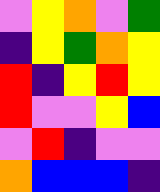[["violet", "yellow", "orange", "violet", "green"], ["indigo", "yellow", "green", "orange", "yellow"], ["red", "indigo", "yellow", "red", "yellow"], ["red", "violet", "violet", "yellow", "blue"], ["violet", "red", "indigo", "violet", "violet"], ["orange", "blue", "blue", "blue", "indigo"]]